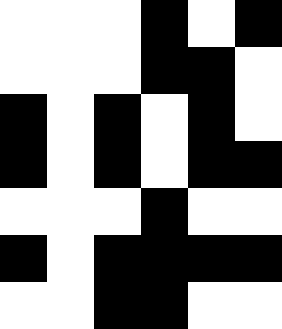[["white", "white", "white", "black", "white", "black"], ["white", "white", "white", "black", "black", "white"], ["black", "white", "black", "white", "black", "white"], ["black", "white", "black", "white", "black", "black"], ["white", "white", "white", "black", "white", "white"], ["black", "white", "black", "black", "black", "black"], ["white", "white", "black", "black", "white", "white"]]